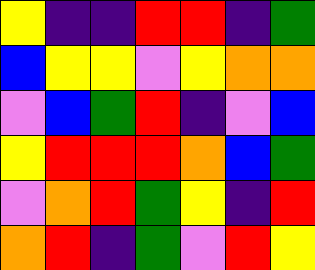[["yellow", "indigo", "indigo", "red", "red", "indigo", "green"], ["blue", "yellow", "yellow", "violet", "yellow", "orange", "orange"], ["violet", "blue", "green", "red", "indigo", "violet", "blue"], ["yellow", "red", "red", "red", "orange", "blue", "green"], ["violet", "orange", "red", "green", "yellow", "indigo", "red"], ["orange", "red", "indigo", "green", "violet", "red", "yellow"]]